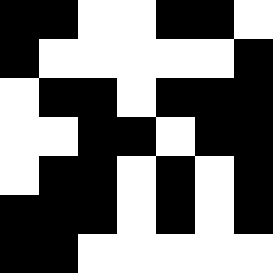[["black", "black", "white", "white", "black", "black", "white"], ["black", "white", "white", "white", "white", "white", "black"], ["white", "black", "black", "white", "black", "black", "black"], ["white", "white", "black", "black", "white", "black", "black"], ["white", "black", "black", "white", "black", "white", "black"], ["black", "black", "black", "white", "black", "white", "black"], ["black", "black", "white", "white", "white", "white", "white"]]